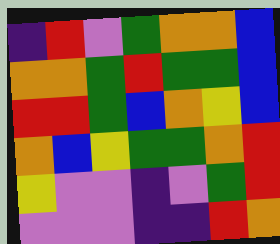[["indigo", "red", "violet", "green", "orange", "orange", "blue"], ["orange", "orange", "green", "red", "green", "green", "blue"], ["red", "red", "green", "blue", "orange", "yellow", "blue"], ["orange", "blue", "yellow", "green", "green", "orange", "red"], ["yellow", "violet", "violet", "indigo", "violet", "green", "red"], ["violet", "violet", "violet", "indigo", "indigo", "red", "orange"]]